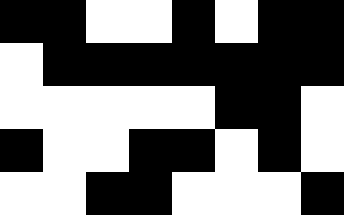[["black", "black", "white", "white", "black", "white", "black", "black"], ["white", "black", "black", "black", "black", "black", "black", "black"], ["white", "white", "white", "white", "white", "black", "black", "white"], ["black", "white", "white", "black", "black", "white", "black", "white"], ["white", "white", "black", "black", "white", "white", "white", "black"]]